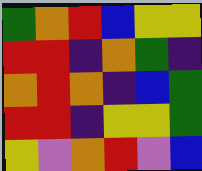[["green", "orange", "red", "blue", "yellow", "yellow"], ["red", "red", "indigo", "orange", "green", "indigo"], ["orange", "red", "orange", "indigo", "blue", "green"], ["red", "red", "indigo", "yellow", "yellow", "green"], ["yellow", "violet", "orange", "red", "violet", "blue"]]